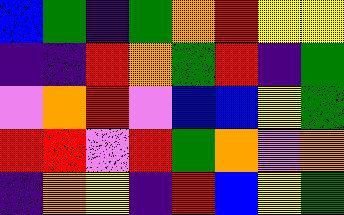[["blue", "green", "indigo", "green", "orange", "red", "yellow", "yellow"], ["indigo", "indigo", "red", "orange", "green", "red", "indigo", "green"], ["violet", "orange", "red", "violet", "blue", "blue", "yellow", "green"], ["red", "red", "violet", "red", "green", "orange", "violet", "orange"], ["indigo", "orange", "yellow", "indigo", "red", "blue", "yellow", "green"]]